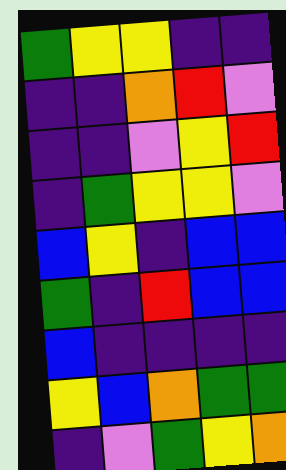[["green", "yellow", "yellow", "indigo", "indigo"], ["indigo", "indigo", "orange", "red", "violet"], ["indigo", "indigo", "violet", "yellow", "red"], ["indigo", "green", "yellow", "yellow", "violet"], ["blue", "yellow", "indigo", "blue", "blue"], ["green", "indigo", "red", "blue", "blue"], ["blue", "indigo", "indigo", "indigo", "indigo"], ["yellow", "blue", "orange", "green", "green"], ["indigo", "violet", "green", "yellow", "orange"]]